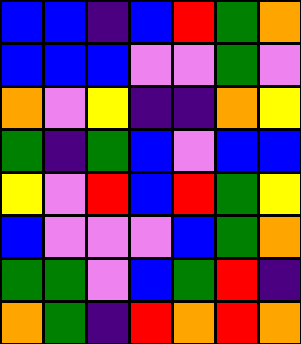[["blue", "blue", "indigo", "blue", "red", "green", "orange"], ["blue", "blue", "blue", "violet", "violet", "green", "violet"], ["orange", "violet", "yellow", "indigo", "indigo", "orange", "yellow"], ["green", "indigo", "green", "blue", "violet", "blue", "blue"], ["yellow", "violet", "red", "blue", "red", "green", "yellow"], ["blue", "violet", "violet", "violet", "blue", "green", "orange"], ["green", "green", "violet", "blue", "green", "red", "indigo"], ["orange", "green", "indigo", "red", "orange", "red", "orange"]]